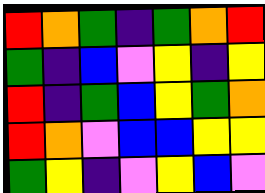[["red", "orange", "green", "indigo", "green", "orange", "red"], ["green", "indigo", "blue", "violet", "yellow", "indigo", "yellow"], ["red", "indigo", "green", "blue", "yellow", "green", "orange"], ["red", "orange", "violet", "blue", "blue", "yellow", "yellow"], ["green", "yellow", "indigo", "violet", "yellow", "blue", "violet"]]